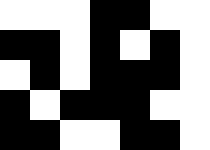[["white", "white", "white", "black", "black", "white", "white"], ["black", "black", "white", "black", "white", "black", "white"], ["white", "black", "white", "black", "black", "black", "white"], ["black", "white", "black", "black", "black", "white", "white"], ["black", "black", "white", "white", "black", "black", "white"]]